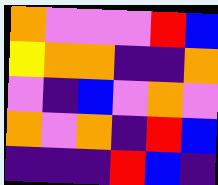[["orange", "violet", "violet", "violet", "red", "blue"], ["yellow", "orange", "orange", "indigo", "indigo", "orange"], ["violet", "indigo", "blue", "violet", "orange", "violet"], ["orange", "violet", "orange", "indigo", "red", "blue"], ["indigo", "indigo", "indigo", "red", "blue", "indigo"]]